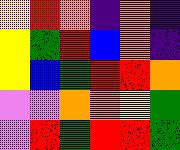[["yellow", "red", "orange", "indigo", "orange", "indigo"], ["yellow", "green", "red", "blue", "orange", "indigo"], ["yellow", "blue", "green", "red", "red", "orange"], ["violet", "violet", "orange", "orange", "yellow", "green"], ["violet", "red", "green", "red", "red", "green"]]